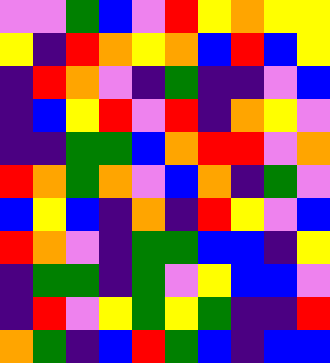[["violet", "violet", "green", "blue", "violet", "red", "yellow", "orange", "yellow", "yellow"], ["yellow", "indigo", "red", "orange", "yellow", "orange", "blue", "red", "blue", "yellow"], ["indigo", "red", "orange", "violet", "indigo", "green", "indigo", "indigo", "violet", "blue"], ["indigo", "blue", "yellow", "red", "violet", "red", "indigo", "orange", "yellow", "violet"], ["indigo", "indigo", "green", "green", "blue", "orange", "red", "red", "violet", "orange"], ["red", "orange", "green", "orange", "violet", "blue", "orange", "indigo", "green", "violet"], ["blue", "yellow", "blue", "indigo", "orange", "indigo", "red", "yellow", "violet", "blue"], ["red", "orange", "violet", "indigo", "green", "green", "blue", "blue", "indigo", "yellow"], ["indigo", "green", "green", "indigo", "green", "violet", "yellow", "blue", "blue", "violet"], ["indigo", "red", "violet", "yellow", "green", "yellow", "green", "indigo", "indigo", "red"], ["orange", "green", "indigo", "blue", "red", "green", "blue", "indigo", "blue", "blue"]]